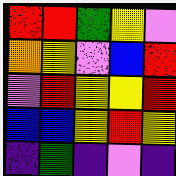[["red", "red", "green", "yellow", "violet"], ["orange", "yellow", "violet", "blue", "red"], ["violet", "red", "yellow", "yellow", "red"], ["blue", "blue", "yellow", "red", "yellow"], ["indigo", "green", "indigo", "violet", "indigo"]]